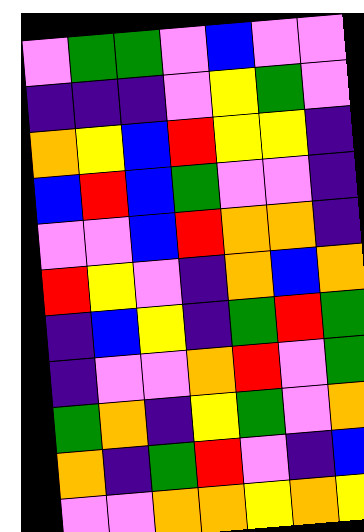[["violet", "green", "green", "violet", "blue", "violet", "violet"], ["indigo", "indigo", "indigo", "violet", "yellow", "green", "violet"], ["orange", "yellow", "blue", "red", "yellow", "yellow", "indigo"], ["blue", "red", "blue", "green", "violet", "violet", "indigo"], ["violet", "violet", "blue", "red", "orange", "orange", "indigo"], ["red", "yellow", "violet", "indigo", "orange", "blue", "orange"], ["indigo", "blue", "yellow", "indigo", "green", "red", "green"], ["indigo", "violet", "violet", "orange", "red", "violet", "green"], ["green", "orange", "indigo", "yellow", "green", "violet", "orange"], ["orange", "indigo", "green", "red", "violet", "indigo", "blue"], ["violet", "violet", "orange", "orange", "yellow", "orange", "yellow"]]